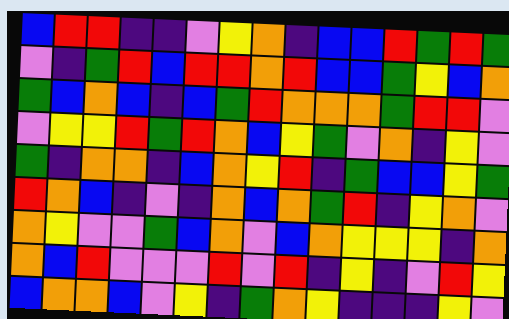[["blue", "red", "red", "indigo", "indigo", "violet", "yellow", "orange", "indigo", "blue", "blue", "red", "green", "red", "green"], ["violet", "indigo", "green", "red", "blue", "red", "red", "orange", "red", "blue", "blue", "green", "yellow", "blue", "orange"], ["green", "blue", "orange", "blue", "indigo", "blue", "green", "red", "orange", "orange", "orange", "green", "red", "red", "violet"], ["violet", "yellow", "yellow", "red", "green", "red", "orange", "blue", "yellow", "green", "violet", "orange", "indigo", "yellow", "violet"], ["green", "indigo", "orange", "orange", "indigo", "blue", "orange", "yellow", "red", "indigo", "green", "blue", "blue", "yellow", "green"], ["red", "orange", "blue", "indigo", "violet", "indigo", "orange", "blue", "orange", "green", "red", "indigo", "yellow", "orange", "violet"], ["orange", "yellow", "violet", "violet", "green", "blue", "orange", "violet", "blue", "orange", "yellow", "yellow", "yellow", "indigo", "orange"], ["orange", "blue", "red", "violet", "violet", "violet", "red", "violet", "red", "indigo", "yellow", "indigo", "violet", "red", "yellow"], ["blue", "orange", "orange", "blue", "violet", "yellow", "indigo", "green", "orange", "yellow", "indigo", "indigo", "indigo", "yellow", "violet"]]